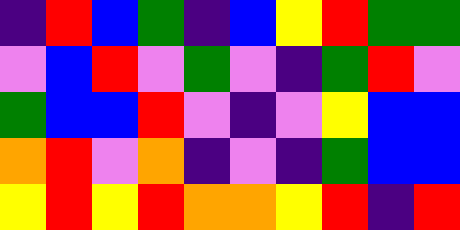[["indigo", "red", "blue", "green", "indigo", "blue", "yellow", "red", "green", "green"], ["violet", "blue", "red", "violet", "green", "violet", "indigo", "green", "red", "violet"], ["green", "blue", "blue", "red", "violet", "indigo", "violet", "yellow", "blue", "blue"], ["orange", "red", "violet", "orange", "indigo", "violet", "indigo", "green", "blue", "blue"], ["yellow", "red", "yellow", "red", "orange", "orange", "yellow", "red", "indigo", "red"]]